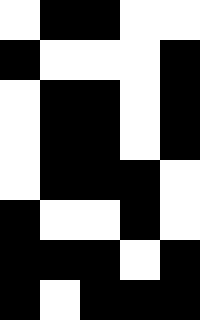[["white", "black", "black", "white", "white"], ["black", "white", "white", "white", "black"], ["white", "black", "black", "white", "black"], ["white", "black", "black", "white", "black"], ["white", "black", "black", "black", "white"], ["black", "white", "white", "black", "white"], ["black", "black", "black", "white", "black"], ["black", "white", "black", "black", "black"]]